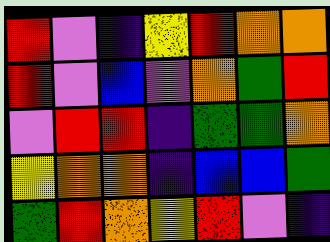[["red", "violet", "indigo", "yellow", "red", "orange", "orange"], ["red", "violet", "blue", "violet", "orange", "green", "red"], ["violet", "red", "red", "indigo", "green", "green", "orange"], ["yellow", "orange", "orange", "indigo", "blue", "blue", "green"], ["green", "red", "orange", "yellow", "red", "violet", "indigo"]]